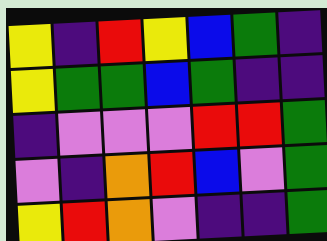[["yellow", "indigo", "red", "yellow", "blue", "green", "indigo"], ["yellow", "green", "green", "blue", "green", "indigo", "indigo"], ["indigo", "violet", "violet", "violet", "red", "red", "green"], ["violet", "indigo", "orange", "red", "blue", "violet", "green"], ["yellow", "red", "orange", "violet", "indigo", "indigo", "green"]]